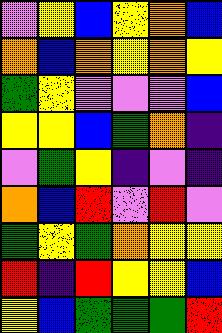[["violet", "yellow", "blue", "yellow", "orange", "blue"], ["orange", "blue", "orange", "yellow", "orange", "yellow"], ["green", "yellow", "violet", "violet", "violet", "blue"], ["yellow", "yellow", "blue", "green", "orange", "indigo"], ["violet", "green", "yellow", "indigo", "violet", "indigo"], ["orange", "blue", "red", "violet", "red", "violet"], ["green", "yellow", "green", "orange", "yellow", "yellow"], ["red", "indigo", "red", "yellow", "yellow", "blue"], ["yellow", "blue", "green", "green", "green", "red"]]